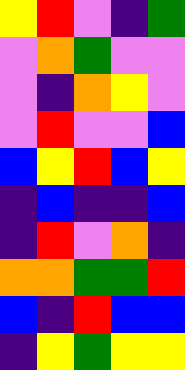[["yellow", "red", "violet", "indigo", "green"], ["violet", "orange", "green", "violet", "violet"], ["violet", "indigo", "orange", "yellow", "violet"], ["violet", "red", "violet", "violet", "blue"], ["blue", "yellow", "red", "blue", "yellow"], ["indigo", "blue", "indigo", "indigo", "blue"], ["indigo", "red", "violet", "orange", "indigo"], ["orange", "orange", "green", "green", "red"], ["blue", "indigo", "red", "blue", "blue"], ["indigo", "yellow", "green", "yellow", "yellow"]]